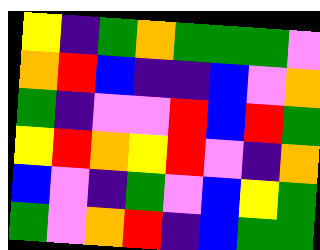[["yellow", "indigo", "green", "orange", "green", "green", "green", "violet"], ["orange", "red", "blue", "indigo", "indigo", "blue", "violet", "orange"], ["green", "indigo", "violet", "violet", "red", "blue", "red", "green"], ["yellow", "red", "orange", "yellow", "red", "violet", "indigo", "orange"], ["blue", "violet", "indigo", "green", "violet", "blue", "yellow", "green"], ["green", "violet", "orange", "red", "indigo", "blue", "green", "green"]]